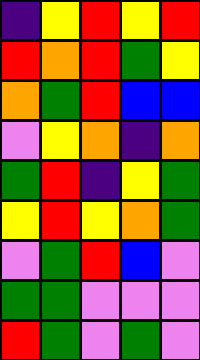[["indigo", "yellow", "red", "yellow", "red"], ["red", "orange", "red", "green", "yellow"], ["orange", "green", "red", "blue", "blue"], ["violet", "yellow", "orange", "indigo", "orange"], ["green", "red", "indigo", "yellow", "green"], ["yellow", "red", "yellow", "orange", "green"], ["violet", "green", "red", "blue", "violet"], ["green", "green", "violet", "violet", "violet"], ["red", "green", "violet", "green", "violet"]]